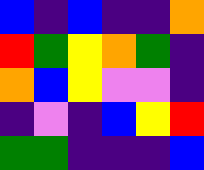[["blue", "indigo", "blue", "indigo", "indigo", "orange"], ["red", "green", "yellow", "orange", "green", "indigo"], ["orange", "blue", "yellow", "violet", "violet", "indigo"], ["indigo", "violet", "indigo", "blue", "yellow", "red"], ["green", "green", "indigo", "indigo", "indigo", "blue"]]